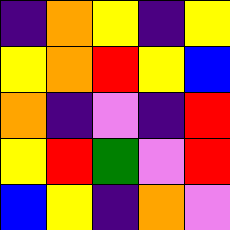[["indigo", "orange", "yellow", "indigo", "yellow"], ["yellow", "orange", "red", "yellow", "blue"], ["orange", "indigo", "violet", "indigo", "red"], ["yellow", "red", "green", "violet", "red"], ["blue", "yellow", "indigo", "orange", "violet"]]